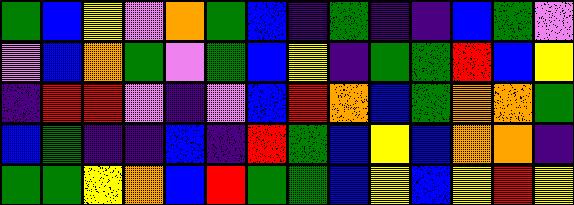[["green", "blue", "yellow", "violet", "orange", "green", "blue", "indigo", "green", "indigo", "indigo", "blue", "green", "violet"], ["violet", "blue", "orange", "green", "violet", "green", "blue", "yellow", "indigo", "green", "green", "red", "blue", "yellow"], ["indigo", "red", "red", "violet", "indigo", "violet", "blue", "red", "orange", "blue", "green", "orange", "orange", "green"], ["blue", "green", "indigo", "indigo", "blue", "indigo", "red", "green", "blue", "yellow", "blue", "orange", "orange", "indigo"], ["green", "green", "yellow", "orange", "blue", "red", "green", "green", "blue", "yellow", "blue", "yellow", "red", "yellow"]]